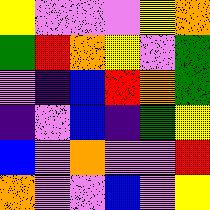[["yellow", "violet", "violet", "violet", "yellow", "orange"], ["green", "red", "orange", "yellow", "violet", "green"], ["violet", "indigo", "blue", "red", "orange", "green"], ["indigo", "violet", "blue", "indigo", "green", "yellow"], ["blue", "violet", "orange", "violet", "violet", "red"], ["orange", "violet", "violet", "blue", "violet", "yellow"]]